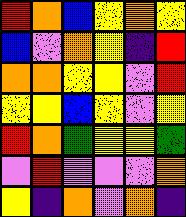[["red", "orange", "blue", "yellow", "orange", "yellow"], ["blue", "violet", "orange", "yellow", "indigo", "red"], ["orange", "orange", "yellow", "yellow", "violet", "red"], ["yellow", "yellow", "blue", "yellow", "violet", "yellow"], ["red", "orange", "green", "yellow", "yellow", "green"], ["violet", "red", "violet", "violet", "violet", "orange"], ["yellow", "indigo", "orange", "violet", "orange", "indigo"]]